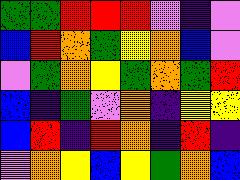[["green", "green", "red", "red", "red", "violet", "indigo", "violet"], ["blue", "red", "orange", "green", "yellow", "orange", "blue", "violet"], ["violet", "green", "orange", "yellow", "green", "orange", "green", "red"], ["blue", "indigo", "green", "violet", "orange", "indigo", "yellow", "yellow"], ["blue", "red", "indigo", "red", "orange", "indigo", "red", "indigo"], ["violet", "orange", "yellow", "blue", "yellow", "green", "orange", "blue"]]